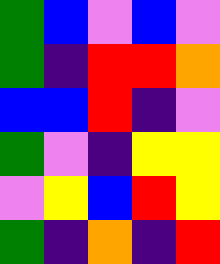[["green", "blue", "violet", "blue", "violet"], ["green", "indigo", "red", "red", "orange"], ["blue", "blue", "red", "indigo", "violet"], ["green", "violet", "indigo", "yellow", "yellow"], ["violet", "yellow", "blue", "red", "yellow"], ["green", "indigo", "orange", "indigo", "red"]]